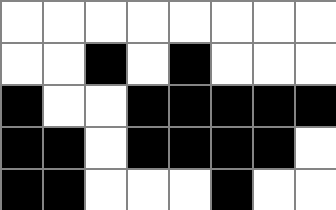[["white", "white", "white", "white", "white", "white", "white", "white"], ["white", "white", "black", "white", "black", "white", "white", "white"], ["black", "white", "white", "black", "black", "black", "black", "black"], ["black", "black", "white", "black", "black", "black", "black", "white"], ["black", "black", "white", "white", "white", "black", "white", "white"]]